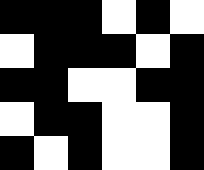[["black", "black", "black", "white", "black", "white"], ["white", "black", "black", "black", "white", "black"], ["black", "black", "white", "white", "black", "black"], ["white", "black", "black", "white", "white", "black"], ["black", "white", "black", "white", "white", "black"]]